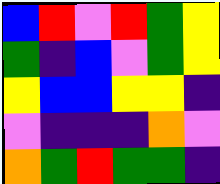[["blue", "red", "violet", "red", "green", "yellow"], ["green", "indigo", "blue", "violet", "green", "yellow"], ["yellow", "blue", "blue", "yellow", "yellow", "indigo"], ["violet", "indigo", "indigo", "indigo", "orange", "violet"], ["orange", "green", "red", "green", "green", "indigo"]]